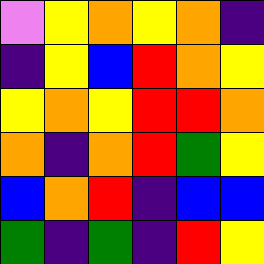[["violet", "yellow", "orange", "yellow", "orange", "indigo"], ["indigo", "yellow", "blue", "red", "orange", "yellow"], ["yellow", "orange", "yellow", "red", "red", "orange"], ["orange", "indigo", "orange", "red", "green", "yellow"], ["blue", "orange", "red", "indigo", "blue", "blue"], ["green", "indigo", "green", "indigo", "red", "yellow"]]